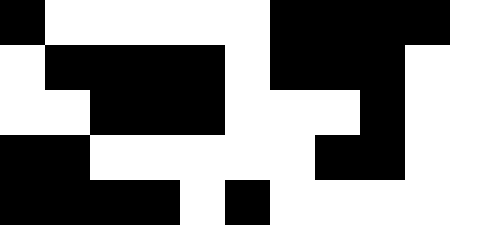[["black", "white", "white", "white", "white", "white", "black", "black", "black", "black", "white"], ["white", "black", "black", "black", "black", "white", "black", "black", "black", "white", "white"], ["white", "white", "black", "black", "black", "white", "white", "white", "black", "white", "white"], ["black", "black", "white", "white", "white", "white", "white", "black", "black", "white", "white"], ["black", "black", "black", "black", "white", "black", "white", "white", "white", "white", "white"]]